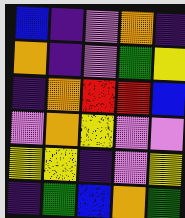[["blue", "indigo", "violet", "orange", "indigo"], ["orange", "indigo", "violet", "green", "yellow"], ["indigo", "orange", "red", "red", "blue"], ["violet", "orange", "yellow", "violet", "violet"], ["yellow", "yellow", "indigo", "violet", "yellow"], ["indigo", "green", "blue", "orange", "green"]]